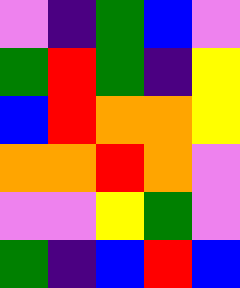[["violet", "indigo", "green", "blue", "violet"], ["green", "red", "green", "indigo", "yellow"], ["blue", "red", "orange", "orange", "yellow"], ["orange", "orange", "red", "orange", "violet"], ["violet", "violet", "yellow", "green", "violet"], ["green", "indigo", "blue", "red", "blue"]]